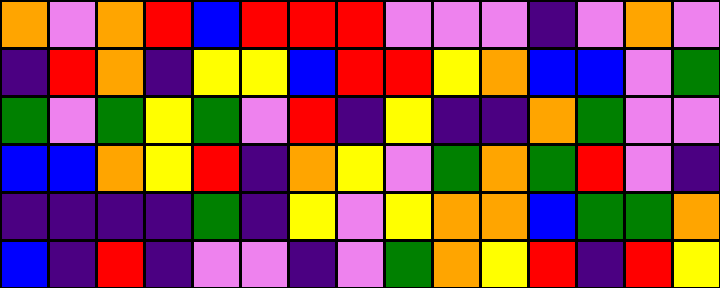[["orange", "violet", "orange", "red", "blue", "red", "red", "red", "violet", "violet", "violet", "indigo", "violet", "orange", "violet"], ["indigo", "red", "orange", "indigo", "yellow", "yellow", "blue", "red", "red", "yellow", "orange", "blue", "blue", "violet", "green"], ["green", "violet", "green", "yellow", "green", "violet", "red", "indigo", "yellow", "indigo", "indigo", "orange", "green", "violet", "violet"], ["blue", "blue", "orange", "yellow", "red", "indigo", "orange", "yellow", "violet", "green", "orange", "green", "red", "violet", "indigo"], ["indigo", "indigo", "indigo", "indigo", "green", "indigo", "yellow", "violet", "yellow", "orange", "orange", "blue", "green", "green", "orange"], ["blue", "indigo", "red", "indigo", "violet", "violet", "indigo", "violet", "green", "orange", "yellow", "red", "indigo", "red", "yellow"]]